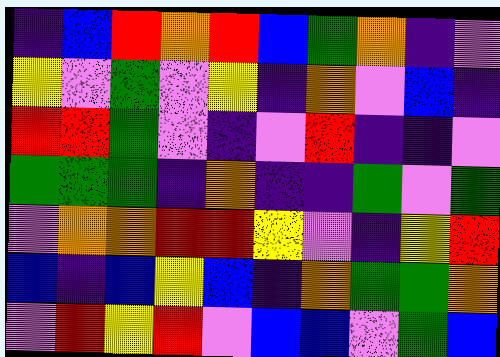[["indigo", "blue", "red", "orange", "red", "blue", "green", "orange", "indigo", "violet"], ["yellow", "violet", "green", "violet", "yellow", "indigo", "orange", "violet", "blue", "indigo"], ["red", "red", "green", "violet", "indigo", "violet", "red", "indigo", "indigo", "violet"], ["green", "green", "green", "indigo", "orange", "indigo", "indigo", "green", "violet", "green"], ["violet", "orange", "orange", "red", "red", "yellow", "violet", "indigo", "yellow", "red"], ["blue", "indigo", "blue", "yellow", "blue", "indigo", "orange", "green", "green", "orange"], ["violet", "red", "yellow", "red", "violet", "blue", "blue", "violet", "green", "blue"]]